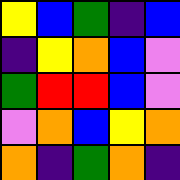[["yellow", "blue", "green", "indigo", "blue"], ["indigo", "yellow", "orange", "blue", "violet"], ["green", "red", "red", "blue", "violet"], ["violet", "orange", "blue", "yellow", "orange"], ["orange", "indigo", "green", "orange", "indigo"]]